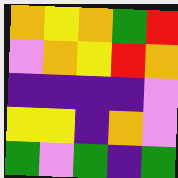[["orange", "yellow", "orange", "green", "red"], ["violet", "orange", "yellow", "red", "orange"], ["indigo", "indigo", "indigo", "indigo", "violet"], ["yellow", "yellow", "indigo", "orange", "violet"], ["green", "violet", "green", "indigo", "green"]]